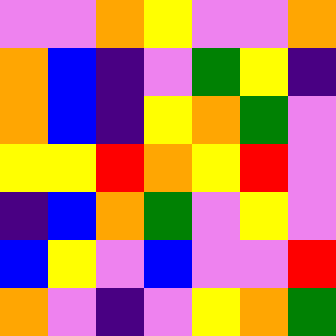[["violet", "violet", "orange", "yellow", "violet", "violet", "orange"], ["orange", "blue", "indigo", "violet", "green", "yellow", "indigo"], ["orange", "blue", "indigo", "yellow", "orange", "green", "violet"], ["yellow", "yellow", "red", "orange", "yellow", "red", "violet"], ["indigo", "blue", "orange", "green", "violet", "yellow", "violet"], ["blue", "yellow", "violet", "blue", "violet", "violet", "red"], ["orange", "violet", "indigo", "violet", "yellow", "orange", "green"]]